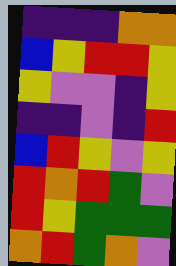[["indigo", "indigo", "indigo", "orange", "orange"], ["blue", "yellow", "red", "red", "yellow"], ["yellow", "violet", "violet", "indigo", "yellow"], ["indigo", "indigo", "violet", "indigo", "red"], ["blue", "red", "yellow", "violet", "yellow"], ["red", "orange", "red", "green", "violet"], ["red", "yellow", "green", "green", "green"], ["orange", "red", "green", "orange", "violet"]]